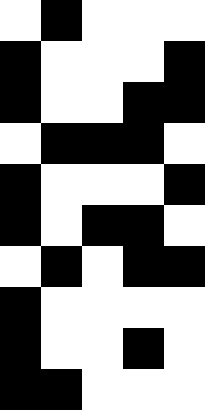[["white", "black", "white", "white", "white"], ["black", "white", "white", "white", "black"], ["black", "white", "white", "black", "black"], ["white", "black", "black", "black", "white"], ["black", "white", "white", "white", "black"], ["black", "white", "black", "black", "white"], ["white", "black", "white", "black", "black"], ["black", "white", "white", "white", "white"], ["black", "white", "white", "black", "white"], ["black", "black", "white", "white", "white"]]